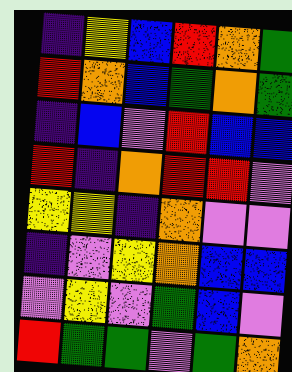[["indigo", "yellow", "blue", "red", "orange", "green"], ["red", "orange", "blue", "green", "orange", "green"], ["indigo", "blue", "violet", "red", "blue", "blue"], ["red", "indigo", "orange", "red", "red", "violet"], ["yellow", "yellow", "indigo", "orange", "violet", "violet"], ["indigo", "violet", "yellow", "orange", "blue", "blue"], ["violet", "yellow", "violet", "green", "blue", "violet"], ["red", "green", "green", "violet", "green", "orange"]]